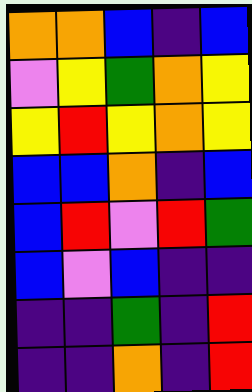[["orange", "orange", "blue", "indigo", "blue"], ["violet", "yellow", "green", "orange", "yellow"], ["yellow", "red", "yellow", "orange", "yellow"], ["blue", "blue", "orange", "indigo", "blue"], ["blue", "red", "violet", "red", "green"], ["blue", "violet", "blue", "indigo", "indigo"], ["indigo", "indigo", "green", "indigo", "red"], ["indigo", "indigo", "orange", "indigo", "red"]]